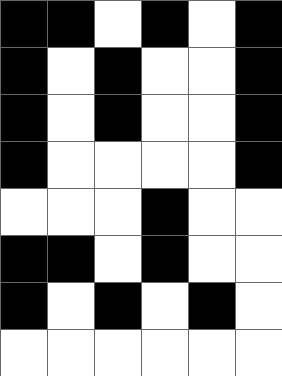[["black", "black", "white", "black", "white", "black"], ["black", "white", "black", "white", "white", "black"], ["black", "white", "black", "white", "white", "black"], ["black", "white", "white", "white", "white", "black"], ["white", "white", "white", "black", "white", "white"], ["black", "black", "white", "black", "white", "white"], ["black", "white", "black", "white", "black", "white"], ["white", "white", "white", "white", "white", "white"]]